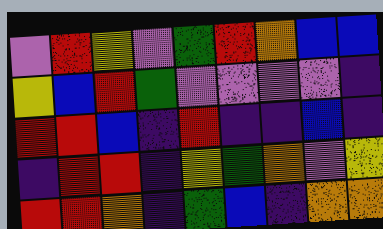[["violet", "red", "yellow", "violet", "green", "red", "orange", "blue", "blue"], ["yellow", "blue", "red", "green", "violet", "violet", "violet", "violet", "indigo"], ["red", "red", "blue", "indigo", "red", "indigo", "indigo", "blue", "indigo"], ["indigo", "red", "red", "indigo", "yellow", "green", "orange", "violet", "yellow"], ["red", "red", "orange", "indigo", "green", "blue", "indigo", "orange", "orange"]]